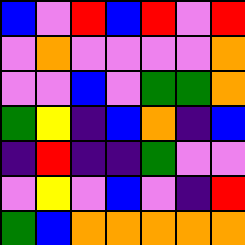[["blue", "violet", "red", "blue", "red", "violet", "red"], ["violet", "orange", "violet", "violet", "violet", "violet", "orange"], ["violet", "violet", "blue", "violet", "green", "green", "orange"], ["green", "yellow", "indigo", "blue", "orange", "indigo", "blue"], ["indigo", "red", "indigo", "indigo", "green", "violet", "violet"], ["violet", "yellow", "violet", "blue", "violet", "indigo", "red"], ["green", "blue", "orange", "orange", "orange", "orange", "orange"]]